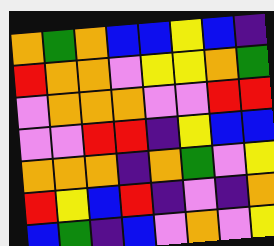[["orange", "green", "orange", "blue", "blue", "yellow", "blue", "indigo"], ["red", "orange", "orange", "violet", "yellow", "yellow", "orange", "green"], ["violet", "orange", "orange", "orange", "violet", "violet", "red", "red"], ["violet", "violet", "red", "red", "indigo", "yellow", "blue", "blue"], ["orange", "orange", "orange", "indigo", "orange", "green", "violet", "yellow"], ["red", "yellow", "blue", "red", "indigo", "violet", "indigo", "orange"], ["blue", "green", "indigo", "blue", "violet", "orange", "violet", "yellow"]]